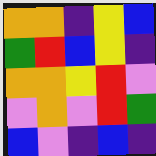[["orange", "orange", "indigo", "yellow", "blue"], ["green", "red", "blue", "yellow", "indigo"], ["orange", "orange", "yellow", "red", "violet"], ["violet", "orange", "violet", "red", "green"], ["blue", "violet", "indigo", "blue", "indigo"]]